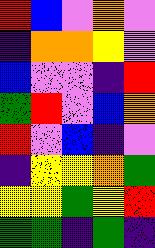[["red", "blue", "violet", "orange", "violet"], ["indigo", "orange", "orange", "yellow", "violet"], ["blue", "violet", "violet", "indigo", "red"], ["green", "red", "violet", "blue", "orange"], ["red", "violet", "blue", "indigo", "violet"], ["indigo", "yellow", "yellow", "orange", "green"], ["yellow", "yellow", "green", "yellow", "red"], ["green", "green", "indigo", "green", "indigo"]]